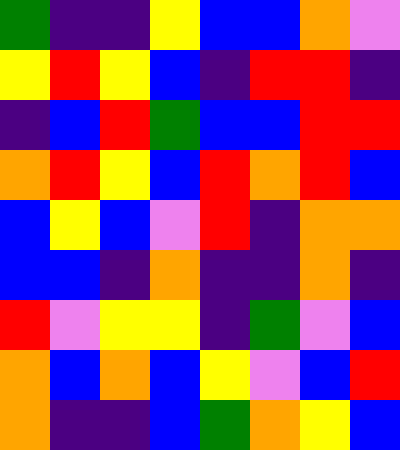[["green", "indigo", "indigo", "yellow", "blue", "blue", "orange", "violet"], ["yellow", "red", "yellow", "blue", "indigo", "red", "red", "indigo"], ["indigo", "blue", "red", "green", "blue", "blue", "red", "red"], ["orange", "red", "yellow", "blue", "red", "orange", "red", "blue"], ["blue", "yellow", "blue", "violet", "red", "indigo", "orange", "orange"], ["blue", "blue", "indigo", "orange", "indigo", "indigo", "orange", "indigo"], ["red", "violet", "yellow", "yellow", "indigo", "green", "violet", "blue"], ["orange", "blue", "orange", "blue", "yellow", "violet", "blue", "red"], ["orange", "indigo", "indigo", "blue", "green", "orange", "yellow", "blue"]]